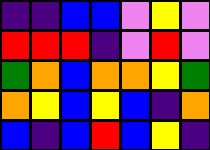[["indigo", "indigo", "blue", "blue", "violet", "yellow", "violet"], ["red", "red", "red", "indigo", "violet", "red", "violet"], ["green", "orange", "blue", "orange", "orange", "yellow", "green"], ["orange", "yellow", "blue", "yellow", "blue", "indigo", "orange"], ["blue", "indigo", "blue", "red", "blue", "yellow", "indigo"]]